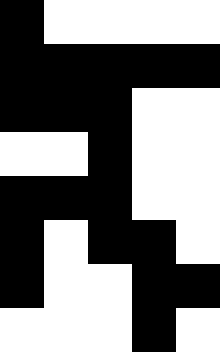[["black", "white", "white", "white", "white"], ["black", "black", "black", "black", "black"], ["black", "black", "black", "white", "white"], ["white", "white", "black", "white", "white"], ["black", "black", "black", "white", "white"], ["black", "white", "black", "black", "white"], ["black", "white", "white", "black", "black"], ["white", "white", "white", "black", "white"]]